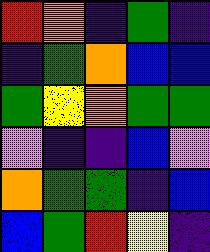[["red", "orange", "indigo", "green", "indigo"], ["indigo", "green", "orange", "blue", "blue"], ["green", "yellow", "orange", "green", "green"], ["violet", "indigo", "indigo", "blue", "violet"], ["orange", "green", "green", "indigo", "blue"], ["blue", "green", "red", "yellow", "indigo"]]